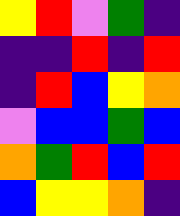[["yellow", "red", "violet", "green", "indigo"], ["indigo", "indigo", "red", "indigo", "red"], ["indigo", "red", "blue", "yellow", "orange"], ["violet", "blue", "blue", "green", "blue"], ["orange", "green", "red", "blue", "red"], ["blue", "yellow", "yellow", "orange", "indigo"]]